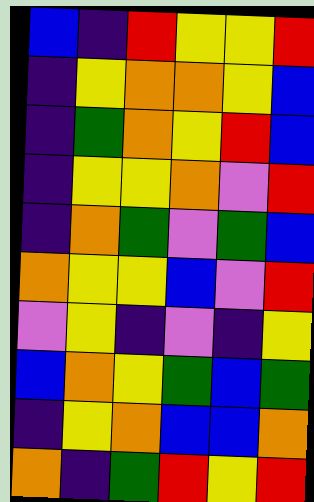[["blue", "indigo", "red", "yellow", "yellow", "red"], ["indigo", "yellow", "orange", "orange", "yellow", "blue"], ["indigo", "green", "orange", "yellow", "red", "blue"], ["indigo", "yellow", "yellow", "orange", "violet", "red"], ["indigo", "orange", "green", "violet", "green", "blue"], ["orange", "yellow", "yellow", "blue", "violet", "red"], ["violet", "yellow", "indigo", "violet", "indigo", "yellow"], ["blue", "orange", "yellow", "green", "blue", "green"], ["indigo", "yellow", "orange", "blue", "blue", "orange"], ["orange", "indigo", "green", "red", "yellow", "red"]]